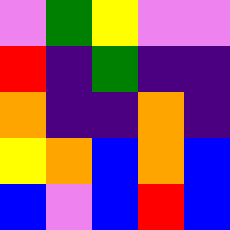[["violet", "green", "yellow", "violet", "violet"], ["red", "indigo", "green", "indigo", "indigo"], ["orange", "indigo", "indigo", "orange", "indigo"], ["yellow", "orange", "blue", "orange", "blue"], ["blue", "violet", "blue", "red", "blue"]]